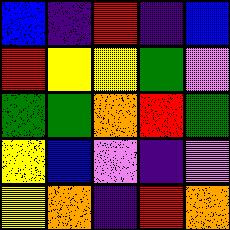[["blue", "indigo", "red", "indigo", "blue"], ["red", "yellow", "yellow", "green", "violet"], ["green", "green", "orange", "red", "green"], ["yellow", "blue", "violet", "indigo", "violet"], ["yellow", "orange", "indigo", "red", "orange"]]